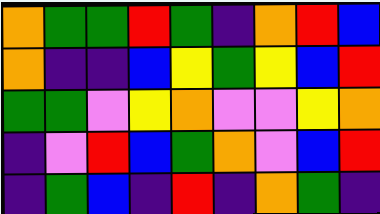[["orange", "green", "green", "red", "green", "indigo", "orange", "red", "blue"], ["orange", "indigo", "indigo", "blue", "yellow", "green", "yellow", "blue", "red"], ["green", "green", "violet", "yellow", "orange", "violet", "violet", "yellow", "orange"], ["indigo", "violet", "red", "blue", "green", "orange", "violet", "blue", "red"], ["indigo", "green", "blue", "indigo", "red", "indigo", "orange", "green", "indigo"]]